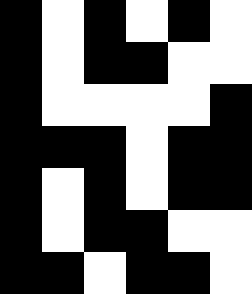[["black", "white", "black", "white", "black", "white"], ["black", "white", "black", "black", "white", "white"], ["black", "white", "white", "white", "white", "black"], ["black", "black", "black", "white", "black", "black"], ["black", "white", "black", "white", "black", "black"], ["black", "white", "black", "black", "white", "white"], ["black", "black", "white", "black", "black", "white"]]